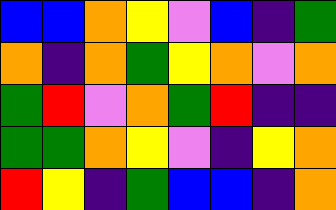[["blue", "blue", "orange", "yellow", "violet", "blue", "indigo", "green"], ["orange", "indigo", "orange", "green", "yellow", "orange", "violet", "orange"], ["green", "red", "violet", "orange", "green", "red", "indigo", "indigo"], ["green", "green", "orange", "yellow", "violet", "indigo", "yellow", "orange"], ["red", "yellow", "indigo", "green", "blue", "blue", "indigo", "orange"]]